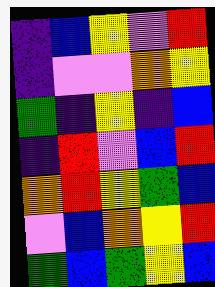[["indigo", "blue", "yellow", "violet", "red"], ["indigo", "violet", "violet", "orange", "yellow"], ["green", "indigo", "yellow", "indigo", "blue"], ["indigo", "red", "violet", "blue", "red"], ["orange", "red", "yellow", "green", "blue"], ["violet", "blue", "orange", "yellow", "red"], ["green", "blue", "green", "yellow", "blue"]]